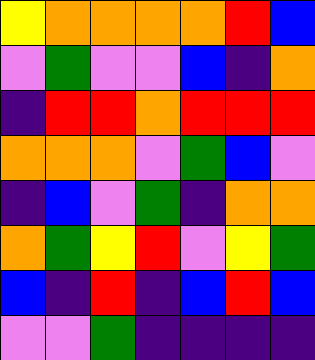[["yellow", "orange", "orange", "orange", "orange", "red", "blue"], ["violet", "green", "violet", "violet", "blue", "indigo", "orange"], ["indigo", "red", "red", "orange", "red", "red", "red"], ["orange", "orange", "orange", "violet", "green", "blue", "violet"], ["indigo", "blue", "violet", "green", "indigo", "orange", "orange"], ["orange", "green", "yellow", "red", "violet", "yellow", "green"], ["blue", "indigo", "red", "indigo", "blue", "red", "blue"], ["violet", "violet", "green", "indigo", "indigo", "indigo", "indigo"]]